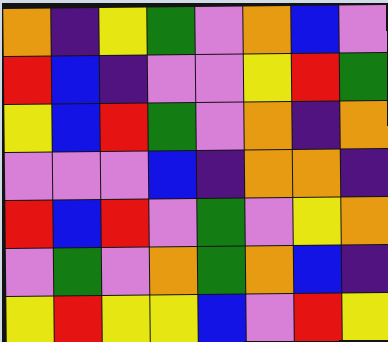[["orange", "indigo", "yellow", "green", "violet", "orange", "blue", "violet"], ["red", "blue", "indigo", "violet", "violet", "yellow", "red", "green"], ["yellow", "blue", "red", "green", "violet", "orange", "indigo", "orange"], ["violet", "violet", "violet", "blue", "indigo", "orange", "orange", "indigo"], ["red", "blue", "red", "violet", "green", "violet", "yellow", "orange"], ["violet", "green", "violet", "orange", "green", "orange", "blue", "indigo"], ["yellow", "red", "yellow", "yellow", "blue", "violet", "red", "yellow"]]